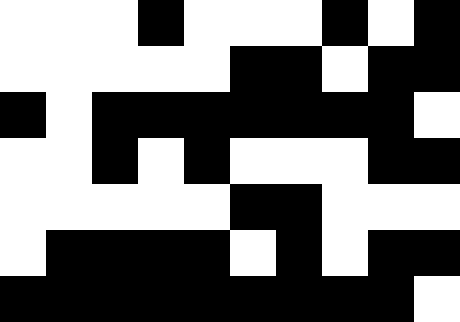[["white", "white", "white", "black", "white", "white", "white", "black", "white", "black"], ["white", "white", "white", "white", "white", "black", "black", "white", "black", "black"], ["black", "white", "black", "black", "black", "black", "black", "black", "black", "white"], ["white", "white", "black", "white", "black", "white", "white", "white", "black", "black"], ["white", "white", "white", "white", "white", "black", "black", "white", "white", "white"], ["white", "black", "black", "black", "black", "white", "black", "white", "black", "black"], ["black", "black", "black", "black", "black", "black", "black", "black", "black", "white"]]